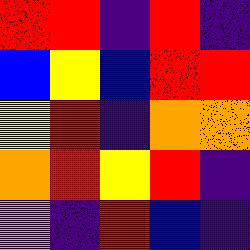[["red", "red", "indigo", "red", "indigo"], ["blue", "yellow", "blue", "red", "red"], ["yellow", "red", "indigo", "orange", "orange"], ["orange", "red", "yellow", "red", "indigo"], ["violet", "indigo", "red", "blue", "indigo"]]